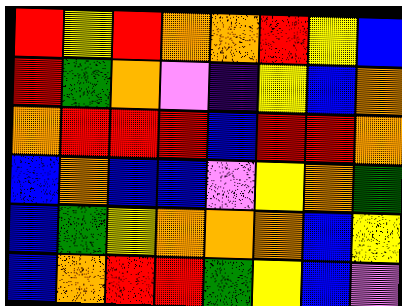[["red", "yellow", "red", "orange", "orange", "red", "yellow", "blue"], ["red", "green", "orange", "violet", "indigo", "yellow", "blue", "orange"], ["orange", "red", "red", "red", "blue", "red", "red", "orange"], ["blue", "orange", "blue", "blue", "violet", "yellow", "orange", "green"], ["blue", "green", "yellow", "orange", "orange", "orange", "blue", "yellow"], ["blue", "orange", "red", "red", "green", "yellow", "blue", "violet"]]